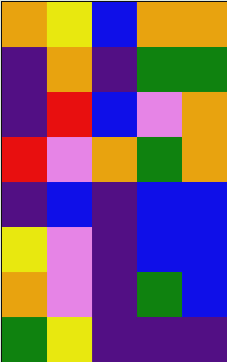[["orange", "yellow", "blue", "orange", "orange"], ["indigo", "orange", "indigo", "green", "green"], ["indigo", "red", "blue", "violet", "orange"], ["red", "violet", "orange", "green", "orange"], ["indigo", "blue", "indigo", "blue", "blue"], ["yellow", "violet", "indigo", "blue", "blue"], ["orange", "violet", "indigo", "green", "blue"], ["green", "yellow", "indigo", "indigo", "indigo"]]